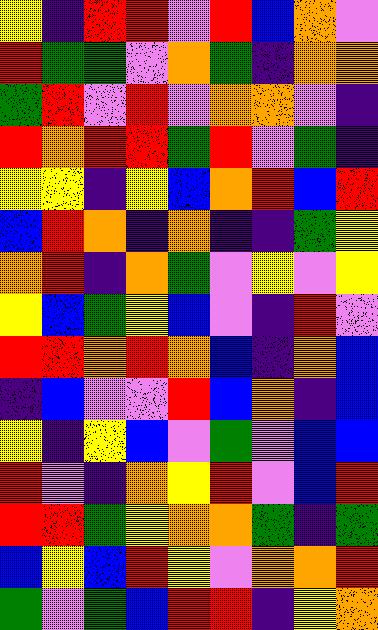[["yellow", "indigo", "red", "red", "violet", "red", "blue", "orange", "violet"], ["red", "green", "green", "violet", "orange", "green", "indigo", "orange", "orange"], ["green", "red", "violet", "red", "violet", "orange", "orange", "violet", "indigo"], ["red", "orange", "red", "red", "green", "red", "violet", "green", "indigo"], ["yellow", "yellow", "indigo", "yellow", "blue", "orange", "red", "blue", "red"], ["blue", "red", "orange", "indigo", "orange", "indigo", "indigo", "green", "yellow"], ["orange", "red", "indigo", "orange", "green", "violet", "yellow", "violet", "yellow"], ["yellow", "blue", "green", "yellow", "blue", "violet", "indigo", "red", "violet"], ["red", "red", "orange", "red", "orange", "blue", "indigo", "orange", "blue"], ["indigo", "blue", "violet", "violet", "red", "blue", "orange", "indigo", "blue"], ["yellow", "indigo", "yellow", "blue", "violet", "green", "violet", "blue", "blue"], ["red", "violet", "indigo", "orange", "yellow", "red", "violet", "blue", "red"], ["red", "red", "green", "yellow", "orange", "orange", "green", "indigo", "green"], ["blue", "yellow", "blue", "red", "yellow", "violet", "orange", "orange", "red"], ["green", "violet", "green", "blue", "red", "red", "indigo", "yellow", "orange"]]